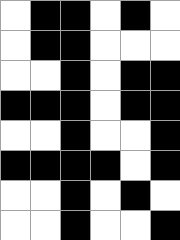[["white", "black", "black", "white", "black", "white"], ["white", "black", "black", "white", "white", "white"], ["white", "white", "black", "white", "black", "black"], ["black", "black", "black", "white", "black", "black"], ["white", "white", "black", "white", "white", "black"], ["black", "black", "black", "black", "white", "black"], ["white", "white", "black", "white", "black", "white"], ["white", "white", "black", "white", "white", "black"]]